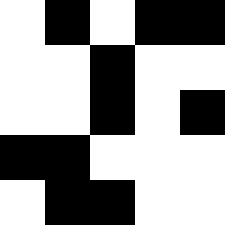[["white", "black", "white", "black", "black"], ["white", "white", "black", "white", "white"], ["white", "white", "black", "white", "black"], ["black", "black", "white", "white", "white"], ["white", "black", "black", "white", "white"]]